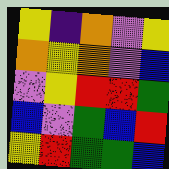[["yellow", "indigo", "orange", "violet", "yellow"], ["orange", "yellow", "orange", "violet", "blue"], ["violet", "yellow", "red", "red", "green"], ["blue", "violet", "green", "blue", "red"], ["yellow", "red", "green", "green", "blue"]]